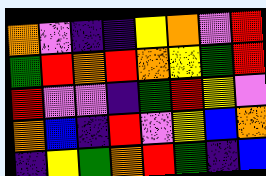[["orange", "violet", "indigo", "indigo", "yellow", "orange", "violet", "red"], ["green", "red", "orange", "red", "orange", "yellow", "green", "red"], ["red", "violet", "violet", "indigo", "green", "red", "yellow", "violet"], ["orange", "blue", "indigo", "red", "violet", "yellow", "blue", "orange"], ["indigo", "yellow", "green", "orange", "red", "green", "indigo", "blue"]]